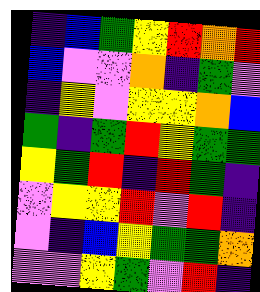[["indigo", "blue", "green", "yellow", "red", "orange", "red"], ["blue", "violet", "violet", "orange", "indigo", "green", "violet"], ["indigo", "yellow", "violet", "yellow", "yellow", "orange", "blue"], ["green", "indigo", "green", "red", "yellow", "green", "green"], ["yellow", "green", "red", "indigo", "red", "green", "indigo"], ["violet", "yellow", "yellow", "red", "violet", "red", "indigo"], ["violet", "indigo", "blue", "yellow", "green", "green", "orange"], ["violet", "violet", "yellow", "green", "violet", "red", "indigo"]]